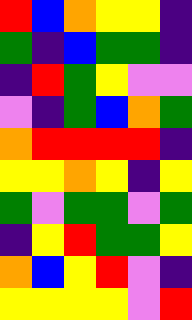[["red", "blue", "orange", "yellow", "yellow", "indigo"], ["green", "indigo", "blue", "green", "green", "indigo"], ["indigo", "red", "green", "yellow", "violet", "violet"], ["violet", "indigo", "green", "blue", "orange", "green"], ["orange", "red", "red", "red", "red", "indigo"], ["yellow", "yellow", "orange", "yellow", "indigo", "yellow"], ["green", "violet", "green", "green", "violet", "green"], ["indigo", "yellow", "red", "green", "green", "yellow"], ["orange", "blue", "yellow", "red", "violet", "indigo"], ["yellow", "yellow", "yellow", "yellow", "violet", "red"]]